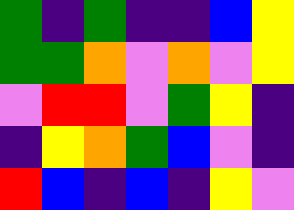[["green", "indigo", "green", "indigo", "indigo", "blue", "yellow"], ["green", "green", "orange", "violet", "orange", "violet", "yellow"], ["violet", "red", "red", "violet", "green", "yellow", "indigo"], ["indigo", "yellow", "orange", "green", "blue", "violet", "indigo"], ["red", "blue", "indigo", "blue", "indigo", "yellow", "violet"]]